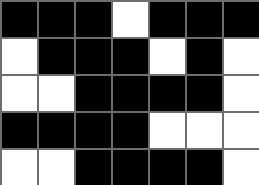[["black", "black", "black", "white", "black", "black", "black"], ["white", "black", "black", "black", "white", "black", "white"], ["white", "white", "black", "black", "black", "black", "white"], ["black", "black", "black", "black", "white", "white", "white"], ["white", "white", "black", "black", "black", "black", "white"]]